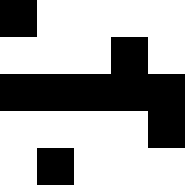[["black", "white", "white", "white", "white"], ["white", "white", "white", "black", "white"], ["black", "black", "black", "black", "black"], ["white", "white", "white", "white", "black"], ["white", "black", "white", "white", "white"]]